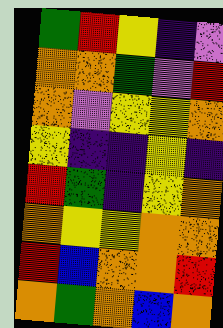[["green", "red", "yellow", "indigo", "violet"], ["orange", "orange", "green", "violet", "red"], ["orange", "violet", "yellow", "yellow", "orange"], ["yellow", "indigo", "indigo", "yellow", "indigo"], ["red", "green", "indigo", "yellow", "orange"], ["orange", "yellow", "yellow", "orange", "orange"], ["red", "blue", "orange", "orange", "red"], ["orange", "green", "orange", "blue", "orange"]]